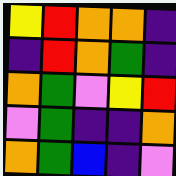[["yellow", "red", "orange", "orange", "indigo"], ["indigo", "red", "orange", "green", "indigo"], ["orange", "green", "violet", "yellow", "red"], ["violet", "green", "indigo", "indigo", "orange"], ["orange", "green", "blue", "indigo", "violet"]]